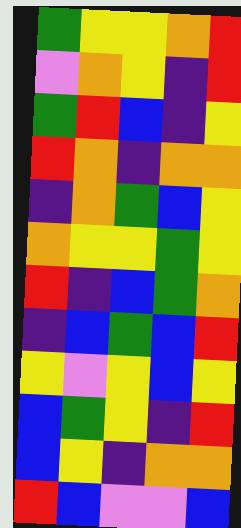[["green", "yellow", "yellow", "orange", "red"], ["violet", "orange", "yellow", "indigo", "red"], ["green", "red", "blue", "indigo", "yellow"], ["red", "orange", "indigo", "orange", "orange"], ["indigo", "orange", "green", "blue", "yellow"], ["orange", "yellow", "yellow", "green", "yellow"], ["red", "indigo", "blue", "green", "orange"], ["indigo", "blue", "green", "blue", "red"], ["yellow", "violet", "yellow", "blue", "yellow"], ["blue", "green", "yellow", "indigo", "red"], ["blue", "yellow", "indigo", "orange", "orange"], ["red", "blue", "violet", "violet", "blue"]]